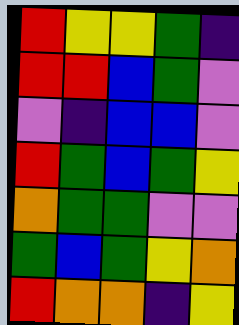[["red", "yellow", "yellow", "green", "indigo"], ["red", "red", "blue", "green", "violet"], ["violet", "indigo", "blue", "blue", "violet"], ["red", "green", "blue", "green", "yellow"], ["orange", "green", "green", "violet", "violet"], ["green", "blue", "green", "yellow", "orange"], ["red", "orange", "orange", "indigo", "yellow"]]